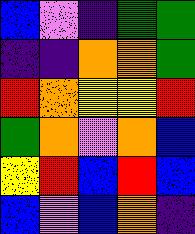[["blue", "violet", "indigo", "green", "green"], ["indigo", "indigo", "orange", "orange", "green"], ["red", "orange", "yellow", "yellow", "red"], ["green", "orange", "violet", "orange", "blue"], ["yellow", "red", "blue", "red", "blue"], ["blue", "violet", "blue", "orange", "indigo"]]